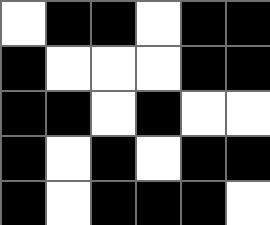[["white", "black", "black", "white", "black", "black"], ["black", "white", "white", "white", "black", "black"], ["black", "black", "white", "black", "white", "white"], ["black", "white", "black", "white", "black", "black"], ["black", "white", "black", "black", "black", "white"]]